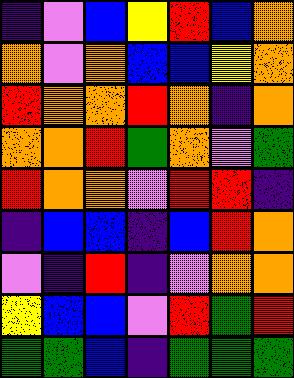[["indigo", "violet", "blue", "yellow", "red", "blue", "orange"], ["orange", "violet", "orange", "blue", "blue", "yellow", "orange"], ["red", "orange", "orange", "red", "orange", "indigo", "orange"], ["orange", "orange", "red", "green", "orange", "violet", "green"], ["red", "orange", "orange", "violet", "red", "red", "indigo"], ["indigo", "blue", "blue", "indigo", "blue", "red", "orange"], ["violet", "indigo", "red", "indigo", "violet", "orange", "orange"], ["yellow", "blue", "blue", "violet", "red", "green", "red"], ["green", "green", "blue", "indigo", "green", "green", "green"]]